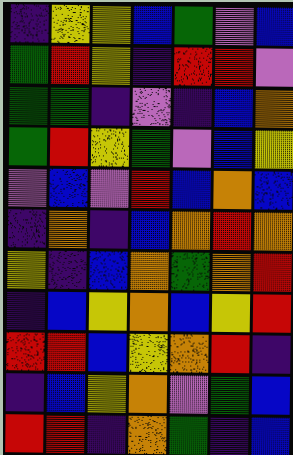[["indigo", "yellow", "yellow", "blue", "green", "violet", "blue"], ["green", "red", "yellow", "indigo", "red", "red", "violet"], ["green", "green", "indigo", "violet", "indigo", "blue", "orange"], ["green", "red", "yellow", "green", "violet", "blue", "yellow"], ["violet", "blue", "violet", "red", "blue", "orange", "blue"], ["indigo", "orange", "indigo", "blue", "orange", "red", "orange"], ["yellow", "indigo", "blue", "orange", "green", "orange", "red"], ["indigo", "blue", "yellow", "orange", "blue", "yellow", "red"], ["red", "red", "blue", "yellow", "orange", "red", "indigo"], ["indigo", "blue", "yellow", "orange", "violet", "green", "blue"], ["red", "red", "indigo", "orange", "green", "indigo", "blue"]]